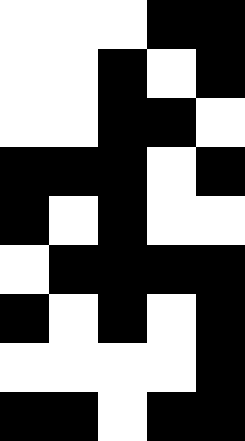[["white", "white", "white", "black", "black"], ["white", "white", "black", "white", "black"], ["white", "white", "black", "black", "white"], ["black", "black", "black", "white", "black"], ["black", "white", "black", "white", "white"], ["white", "black", "black", "black", "black"], ["black", "white", "black", "white", "black"], ["white", "white", "white", "white", "black"], ["black", "black", "white", "black", "black"]]